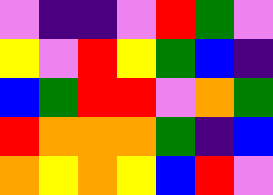[["violet", "indigo", "indigo", "violet", "red", "green", "violet"], ["yellow", "violet", "red", "yellow", "green", "blue", "indigo"], ["blue", "green", "red", "red", "violet", "orange", "green"], ["red", "orange", "orange", "orange", "green", "indigo", "blue"], ["orange", "yellow", "orange", "yellow", "blue", "red", "violet"]]